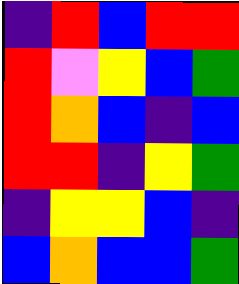[["indigo", "red", "blue", "red", "red"], ["red", "violet", "yellow", "blue", "green"], ["red", "orange", "blue", "indigo", "blue"], ["red", "red", "indigo", "yellow", "green"], ["indigo", "yellow", "yellow", "blue", "indigo"], ["blue", "orange", "blue", "blue", "green"]]